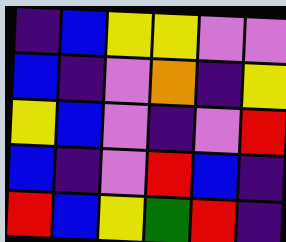[["indigo", "blue", "yellow", "yellow", "violet", "violet"], ["blue", "indigo", "violet", "orange", "indigo", "yellow"], ["yellow", "blue", "violet", "indigo", "violet", "red"], ["blue", "indigo", "violet", "red", "blue", "indigo"], ["red", "blue", "yellow", "green", "red", "indigo"]]